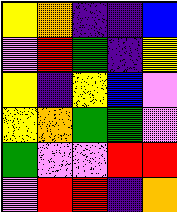[["yellow", "orange", "indigo", "indigo", "blue"], ["violet", "red", "green", "indigo", "yellow"], ["yellow", "indigo", "yellow", "blue", "violet"], ["yellow", "orange", "green", "green", "violet"], ["green", "violet", "violet", "red", "red"], ["violet", "red", "red", "indigo", "orange"]]